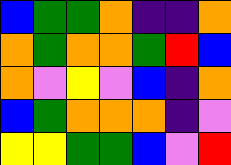[["blue", "green", "green", "orange", "indigo", "indigo", "orange"], ["orange", "green", "orange", "orange", "green", "red", "blue"], ["orange", "violet", "yellow", "violet", "blue", "indigo", "orange"], ["blue", "green", "orange", "orange", "orange", "indigo", "violet"], ["yellow", "yellow", "green", "green", "blue", "violet", "red"]]